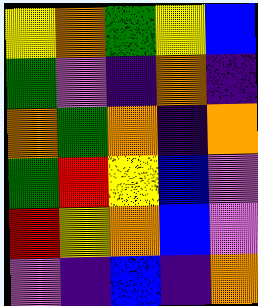[["yellow", "orange", "green", "yellow", "blue"], ["green", "violet", "indigo", "orange", "indigo"], ["orange", "green", "orange", "indigo", "orange"], ["green", "red", "yellow", "blue", "violet"], ["red", "yellow", "orange", "blue", "violet"], ["violet", "indigo", "blue", "indigo", "orange"]]